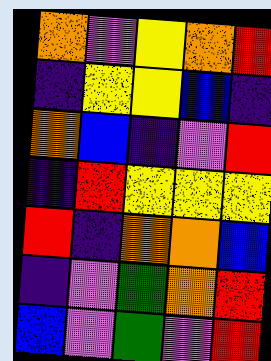[["orange", "violet", "yellow", "orange", "red"], ["indigo", "yellow", "yellow", "blue", "indigo"], ["orange", "blue", "indigo", "violet", "red"], ["indigo", "red", "yellow", "yellow", "yellow"], ["red", "indigo", "orange", "orange", "blue"], ["indigo", "violet", "green", "orange", "red"], ["blue", "violet", "green", "violet", "red"]]